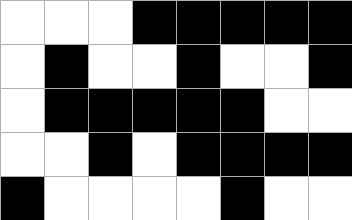[["white", "white", "white", "black", "black", "black", "black", "black"], ["white", "black", "white", "white", "black", "white", "white", "black"], ["white", "black", "black", "black", "black", "black", "white", "white"], ["white", "white", "black", "white", "black", "black", "black", "black"], ["black", "white", "white", "white", "white", "black", "white", "white"]]